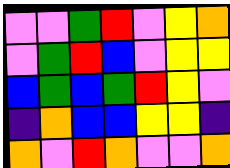[["violet", "violet", "green", "red", "violet", "yellow", "orange"], ["violet", "green", "red", "blue", "violet", "yellow", "yellow"], ["blue", "green", "blue", "green", "red", "yellow", "violet"], ["indigo", "orange", "blue", "blue", "yellow", "yellow", "indigo"], ["orange", "violet", "red", "orange", "violet", "violet", "orange"]]